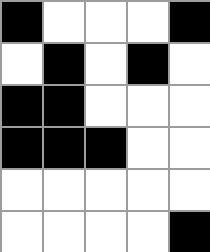[["black", "white", "white", "white", "black"], ["white", "black", "white", "black", "white"], ["black", "black", "white", "white", "white"], ["black", "black", "black", "white", "white"], ["white", "white", "white", "white", "white"], ["white", "white", "white", "white", "black"]]